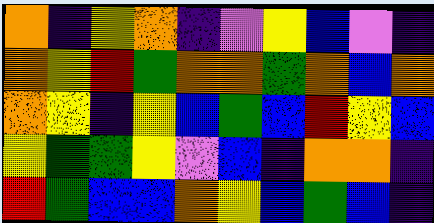[["orange", "indigo", "yellow", "orange", "indigo", "violet", "yellow", "blue", "violet", "indigo"], ["orange", "yellow", "red", "green", "orange", "orange", "green", "orange", "blue", "orange"], ["orange", "yellow", "indigo", "yellow", "blue", "green", "blue", "red", "yellow", "blue"], ["yellow", "green", "green", "yellow", "violet", "blue", "indigo", "orange", "orange", "indigo"], ["red", "green", "blue", "blue", "orange", "yellow", "blue", "green", "blue", "indigo"]]